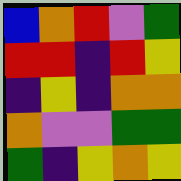[["blue", "orange", "red", "violet", "green"], ["red", "red", "indigo", "red", "yellow"], ["indigo", "yellow", "indigo", "orange", "orange"], ["orange", "violet", "violet", "green", "green"], ["green", "indigo", "yellow", "orange", "yellow"]]